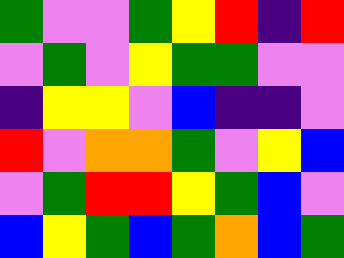[["green", "violet", "violet", "green", "yellow", "red", "indigo", "red"], ["violet", "green", "violet", "yellow", "green", "green", "violet", "violet"], ["indigo", "yellow", "yellow", "violet", "blue", "indigo", "indigo", "violet"], ["red", "violet", "orange", "orange", "green", "violet", "yellow", "blue"], ["violet", "green", "red", "red", "yellow", "green", "blue", "violet"], ["blue", "yellow", "green", "blue", "green", "orange", "blue", "green"]]